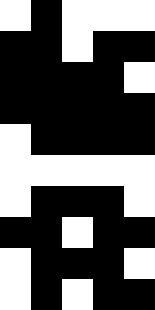[["white", "black", "white", "white", "white"], ["black", "black", "white", "black", "black"], ["black", "black", "black", "black", "white"], ["black", "black", "black", "black", "black"], ["white", "black", "black", "black", "black"], ["white", "white", "white", "white", "white"], ["white", "black", "black", "black", "white"], ["black", "black", "white", "black", "black"], ["white", "black", "black", "black", "white"], ["white", "black", "white", "black", "black"]]